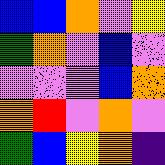[["blue", "blue", "orange", "violet", "yellow"], ["green", "orange", "violet", "blue", "violet"], ["violet", "violet", "violet", "blue", "orange"], ["orange", "red", "violet", "orange", "violet"], ["green", "blue", "yellow", "orange", "indigo"]]